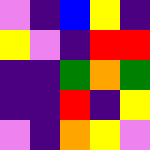[["violet", "indigo", "blue", "yellow", "indigo"], ["yellow", "violet", "indigo", "red", "red"], ["indigo", "indigo", "green", "orange", "green"], ["indigo", "indigo", "red", "indigo", "yellow"], ["violet", "indigo", "orange", "yellow", "violet"]]